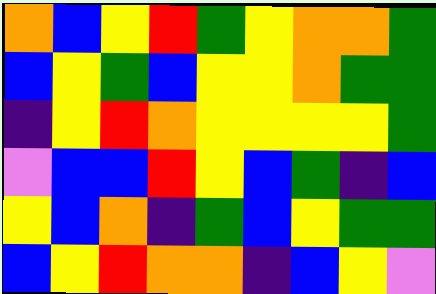[["orange", "blue", "yellow", "red", "green", "yellow", "orange", "orange", "green"], ["blue", "yellow", "green", "blue", "yellow", "yellow", "orange", "green", "green"], ["indigo", "yellow", "red", "orange", "yellow", "yellow", "yellow", "yellow", "green"], ["violet", "blue", "blue", "red", "yellow", "blue", "green", "indigo", "blue"], ["yellow", "blue", "orange", "indigo", "green", "blue", "yellow", "green", "green"], ["blue", "yellow", "red", "orange", "orange", "indigo", "blue", "yellow", "violet"]]